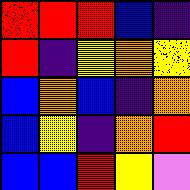[["red", "red", "red", "blue", "indigo"], ["red", "indigo", "yellow", "orange", "yellow"], ["blue", "orange", "blue", "indigo", "orange"], ["blue", "yellow", "indigo", "orange", "red"], ["blue", "blue", "red", "yellow", "violet"]]